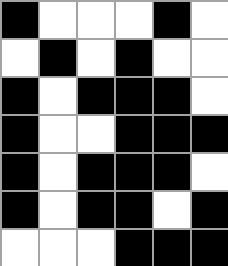[["black", "white", "white", "white", "black", "white"], ["white", "black", "white", "black", "white", "white"], ["black", "white", "black", "black", "black", "white"], ["black", "white", "white", "black", "black", "black"], ["black", "white", "black", "black", "black", "white"], ["black", "white", "black", "black", "white", "black"], ["white", "white", "white", "black", "black", "black"]]